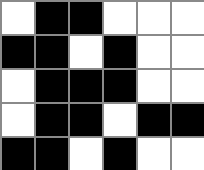[["white", "black", "black", "white", "white", "white"], ["black", "black", "white", "black", "white", "white"], ["white", "black", "black", "black", "white", "white"], ["white", "black", "black", "white", "black", "black"], ["black", "black", "white", "black", "white", "white"]]